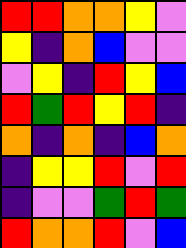[["red", "red", "orange", "orange", "yellow", "violet"], ["yellow", "indigo", "orange", "blue", "violet", "violet"], ["violet", "yellow", "indigo", "red", "yellow", "blue"], ["red", "green", "red", "yellow", "red", "indigo"], ["orange", "indigo", "orange", "indigo", "blue", "orange"], ["indigo", "yellow", "yellow", "red", "violet", "red"], ["indigo", "violet", "violet", "green", "red", "green"], ["red", "orange", "orange", "red", "violet", "blue"]]